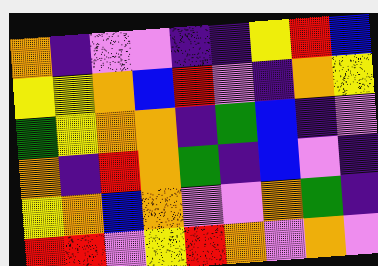[["orange", "indigo", "violet", "violet", "indigo", "indigo", "yellow", "red", "blue"], ["yellow", "yellow", "orange", "blue", "red", "violet", "indigo", "orange", "yellow"], ["green", "yellow", "orange", "orange", "indigo", "green", "blue", "indigo", "violet"], ["orange", "indigo", "red", "orange", "green", "indigo", "blue", "violet", "indigo"], ["yellow", "orange", "blue", "orange", "violet", "violet", "orange", "green", "indigo"], ["red", "red", "violet", "yellow", "red", "orange", "violet", "orange", "violet"]]